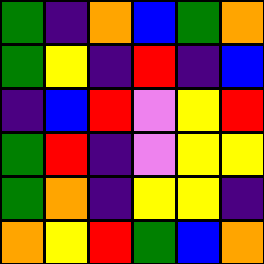[["green", "indigo", "orange", "blue", "green", "orange"], ["green", "yellow", "indigo", "red", "indigo", "blue"], ["indigo", "blue", "red", "violet", "yellow", "red"], ["green", "red", "indigo", "violet", "yellow", "yellow"], ["green", "orange", "indigo", "yellow", "yellow", "indigo"], ["orange", "yellow", "red", "green", "blue", "orange"]]